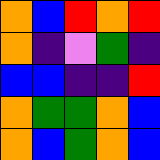[["orange", "blue", "red", "orange", "red"], ["orange", "indigo", "violet", "green", "indigo"], ["blue", "blue", "indigo", "indigo", "red"], ["orange", "green", "green", "orange", "blue"], ["orange", "blue", "green", "orange", "blue"]]